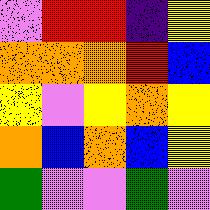[["violet", "red", "red", "indigo", "yellow"], ["orange", "orange", "orange", "red", "blue"], ["yellow", "violet", "yellow", "orange", "yellow"], ["orange", "blue", "orange", "blue", "yellow"], ["green", "violet", "violet", "green", "violet"]]